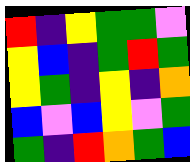[["red", "indigo", "yellow", "green", "green", "violet"], ["yellow", "blue", "indigo", "green", "red", "green"], ["yellow", "green", "indigo", "yellow", "indigo", "orange"], ["blue", "violet", "blue", "yellow", "violet", "green"], ["green", "indigo", "red", "orange", "green", "blue"]]